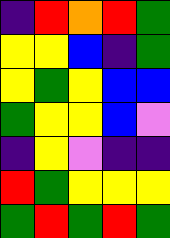[["indigo", "red", "orange", "red", "green"], ["yellow", "yellow", "blue", "indigo", "green"], ["yellow", "green", "yellow", "blue", "blue"], ["green", "yellow", "yellow", "blue", "violet"], ["indigo", "yellow", "violet", "indigo", "indigo"], ["red", "green", "yellow", "yellow", "yellow"], ["green", "red", "green", "red", "green"]]